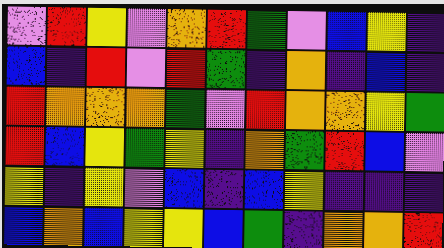[["violet", "red", "yellow", "violet", "orange", "red", "green", "violet", "blue", "yellow", "indigo"], ["blue", "indigo", "red", "violet", "red", "green", "indigo", "orange", "indigo", "blue", "indigo"], ["red", "orange", "orange", "orange", "green", "violet", "red", "orange", "orange", "yellow", "green"], ["red", "blue", "yellow", "green", "yellow", "indigo", "orange", "green", "red", "blue", "violet"], ["yellow", "indigo", "yellow", "violet", "blue", "indigo", "blue", "yellow", "indigo", "indigo", "indigo"], ["blue", "orange", "blue", "yellow", "yellow", "blue", "green", "indigo", "orange", "orange", "red"]]